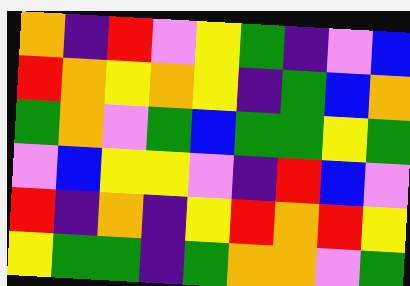[["orange", "indigo", "red", "violet", "yellow", "green", "indigo", "violet", "blue"], ["red", "orange", "yellow", "orange", "yellow", "indigo", "green", "blue", "orange"], ["green", "orange", "violet", "green", "blue", "green", "green", "yellow", "green"], ["violet", "blue", "yellow", "yellow", "violet", "indigo", "red", "blue", "violet"], ["red", "indigo", "orange", "indigo", "yellow", "red", "orange", "red", "yellow"], ["yellow", "green", "green", "indigo", "green", "orange", "orange", "violet", "green"]]